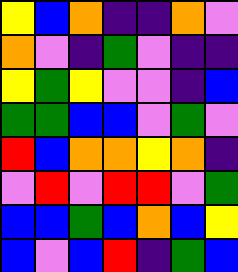[["yellow", "blue", "orange", "indigo", "indigo", "orange", "violet"], ["orange", "violet", "indigo", "green", "violet", "indigo", "indigo"], ["yellow", "green", "yellow", "violet", "violet", "indigo", "blue"], ["green", "green", "blue", "blue", "violet", "green", "violet"], ["red", "blue", "orange", "orange", "yellow", "orange", "indigo"], ["violet", "red", "violet", "red", "red", "violet", "green"], ["blue", "blue", "green", "blue", "orange", "blue", "yellow"], ["blue", "violet", "blue", "red", "indigo", "green", "blue"]]